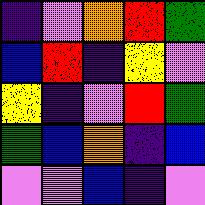[["indigo", "violet", "orange", "red", "green"], ["blue", "red", "indigo", "yellow", "violet"], ["yellow", "indigo", "violet", "red", "green"], ["green", "blue", "orange", "indigo", "blue"], ["violet", "violet", "blue", "indigo", "violet"]]